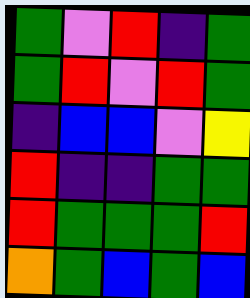[["green", "violet", "red", "indigo", "green"], ["green", "red", "violet", "red", "green"], ["indigo", "blue", "blue", "violet", "yellow"], ["red", "indigo", "indigo", "green", "green"], ["red", "green", "green", "green", "red"], ["orange", "green", "blue", "green", "blue"]]